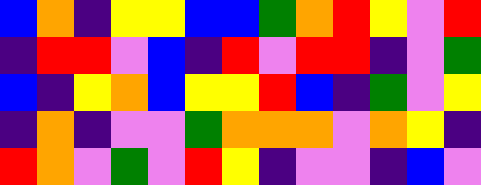[["blue", "orange", "indigo", "yellow", "yellow", "blue", "blue", "green", "orange", "red", "yellow", "violet", "red"], ["indigo", "red", "red", "violet", "blue", "indigo", "red", "violet", "red", "red", "indigo", "violet", "green"], ["blue", "indigo", "yellow", "orange", "blue", "yellow", "yellow", "red", "blue", "indigo", "green", "violet", "yellow"], ["indigo", "orange", "indigo", "violet", "violet", "green", "orange", "orange", "orange", "violet", "orange", "yellow", "indigo"], ["red", "orange", "violet", "green", "violet", "red", "yellow", "indigo", "violet", "violet", "indigo", "blue", "violet"]]